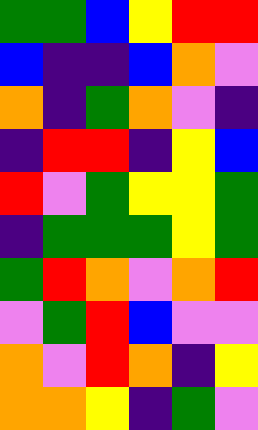[["green", "green", "blue", "yellow", "red", "red"], ["blue", "indigo", "indigo", "blue", "orange", "violet"], ["orange", "indigo", "green", "orange", "violet", "indigo"], ["indigo", "red", "red", "indigo", "yellow", "blue"], ["red", "violet", "green", "yellow", "yellow", "green"], ["indigo", "green", "green", "green", "yellow", "green"], ["green", "red", "orange", "violet", "orange", "red"], ["violet", "green", "red", "blue", "violet", "violet"], ["orange", "violet", "red", "orange", "indigo", "yellow"], ["orange", "orange", "yellow", "indigo", "green", "violet"]]